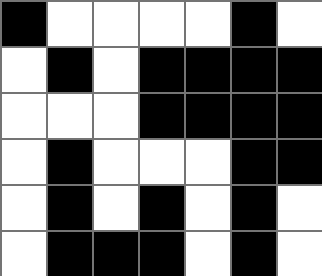[["black", "white", "white", "white", "white", "black", "white"], ["white", "black", "white", "black", "black", "black", "black"], ["white", "white", "white", "black", "black", "black", "black"], ["white", "black", "white", "white", "white", "black", "black"], ["white", "black", "white", "black", "white", "black", "white"], ["white", "black", "black", "black", "white", "black", "white"]]